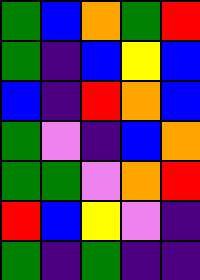[["green", "blue", "orange", "green", "red"], ["green", "indigo", "blue", "yellow", "blue"], ["blue", "indigo", "red", "orange", "blue"], ["green", "violet", "indigo", "blue", "orange"], ["green", "green", "violet", "orange", "red"], ["red", "blue", "yellow", "violet", "indigo"], ["green", "indigo", "green", "indigo", "indigo"]]